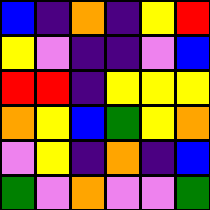[["blue", "indigo", "orange", "indigo", "yellow", "red"], ["yellow", "violet", "indigo", "indigo", "violet", "blue"], ["red", "red", "indigo", "yellow", "yellow", "yellow"], ["orange", "yellow", "blue", "green", "yellow", "orange"], ["violet", "yellow", "indigo", "orange", "indigo", "blue"], ["green", "violet", "orange", "violet", "violet", "green"]]